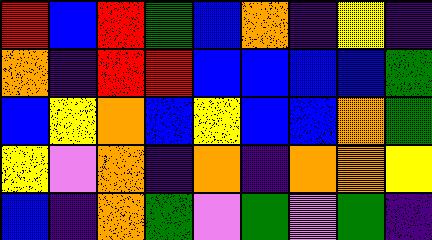[["red", "blue", "red", "green", "blue", "orange", "indigo", "yellow", "indigo"], ["orange", "indigo", "red", "red", "blue", "blue", "blue", "blue", "green"], ["blue", "yellow", "orange", "blue", "yellow", "blue", "blue", "orange", "green"], ["yellow", "violet", "orange", "indigo", "orange", "indigo", "orange", "orange", "yellow"], ["blue", "indigo", "orange", "green", "violet", "green", "violet", "green", "indigo"]]